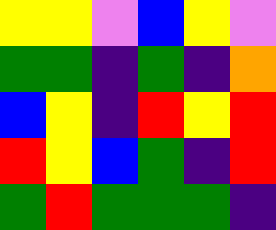[["yellow", "yellow", "violet", "blue", "yellow", "violet"], ["green", "green", "indigo", "green", "indigo", "orange"], ["blue", "yellow", "indigo", "red", "yellow", "red"], ["red", "yellow", "blue", "green", "indigo", "red"], ["green", "red", "green", "green", "green", "indigo"]]